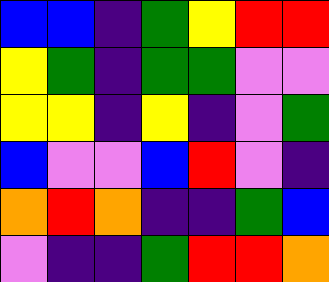[["blue", "blue", "indigo", "green", "yellow", "red", "red"], ["yellow", "green", "indigo", "green", "green", "violet", "violet"], ["yellow", "yellow", "indigo", "yellow", "indigo", "violet", "green"], ["blue", "violet", "violet", "blue", "red", "violet", "indigo"], ["orange", "red", "orange", "indigo", "indigo", "green", "blue"], ["violet", "indigo", "indigo", "green", "red", "red", "orange"]]